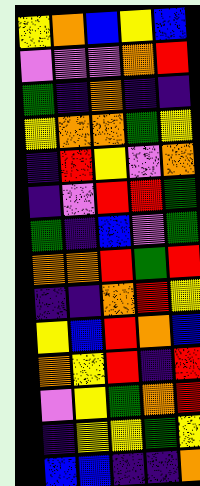[["yellow", "orange", "blue", "yellow", "blue"], ["violet", "violet", "violet", "orange", "red"], ["green", "indigo", "orange", "indigo", "indigo"], ["yellow", "orange", "orange", "green", "yellow"], ["indigo", "red", "yellow", "violet", "orange"], ["indigo", "violet", "red", "red", "green"], ["green", "indigo", "blue", "violet", "green"], ["orange", "orange", "red", "green", "red"], ["indigo", "indigo", "orange", "red", "yellow"], ["yellow", "blue", "red", "orange", "blue"], ["orange", "yellow", "red", "indigo", "red"], ["violet", "yellow", "green", "orange", "red"], ["indigo", "yellow", "yellow", "green", "yellow"], ["blue", "blue", "indigo", "indigo", "orange"]]